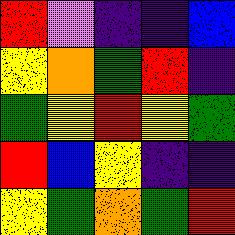[["red", "violet", "indigo", "indigo", "blue"], ["yellow", "orange", "green", "red", "indigo"], ["green", "yellow", "red", "yellow", "green"], ["red", "blue", "yellow", "indigo", "indigo"], ["yellow", "green", "orange", "green", "red"]]